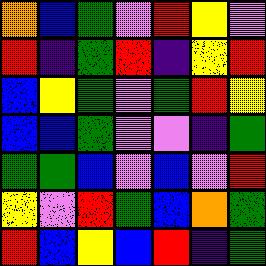[["orange", "blue", "green", "violet", "red", "yellow", "violet"], ["red", "indigo", "green", "red", "indigo", "yellow", "red"], ["blue", "yellow", "green", "violet", "green", "red", "yellow"], ["blue", "blue", "green", "violet", "violet", "indigo", "green"], ["green", "green", "blue", "violet", "blue", "violet", "red"], ["yellow", "violet", "red", "green", "blue", "orange", "green"], ["red", "blue", "yellow", "blue", "red", "indigo", "green"]]